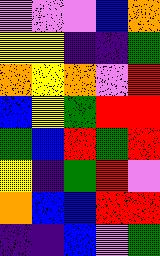[["violet", "violet", "violet", "blue", "orange"], ["yellow", "yellow", "indigo", "indigo", "green"], ["orange", "yellow", "orange", "violet", "red"], ["blue", "yellow", "green", "red", "red"], ["green", "blue", "red", "green", "red"], ["yellow", "indigo", "green", "red", "violet"], ["orange", "blue", "blue", "red", "red"], ["indigo", "indigo", "blue", "violet", "green"]]